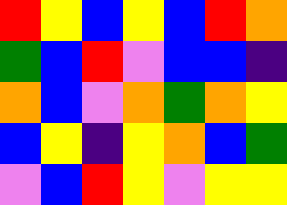[["red", "yellow", "blue", "yellow", "blue", "red", "orange"], ["green", "blue", "red", "violet", "blue", "blue", "indigo"], ["orange", "blue", "violet", "orange", "green", "orange", "yellow"], ["blue", "yellow", "indigo", "yellow", "orange", "blue", "green"], ["violet", "blue", "red", "yellow", "violet", "yellow", "yellow"]]